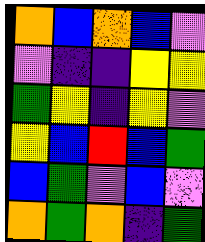[["orange", "blue", "orange", "blue", "violet"], ["violet", "indigo", "indigo", "yellow", "yellow"], ["green", "yellow", "indigo", "yellow", "violet"], ["yellow", "blue", "red", "blue", "green"], ["blue", "green", "violet", "blue", "violet"], ["orange", "green", "orange", "indigo", "green"]]